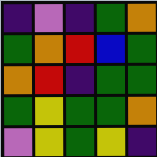[["indigo", "violet", "indigo", "green", "orange"], ["green", "orange", "red", "blue", "green"], ["orange", "red", "indigo", "green", "green"], ["green", "yellow", "green", "green", "orange"], ["violet", "yellow", "green", "yellow", "indigo"]]